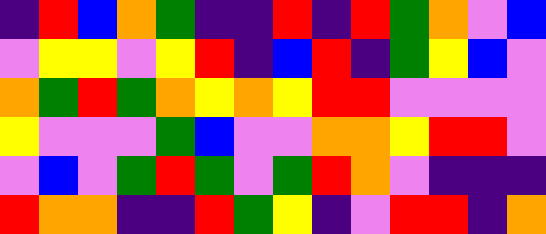[["indigo", "red", "blue", "orange", "green", "indigo", "indigo", "red", "indigo", "red", "green", "orange", "violet", "blue"], ["violet", "yellow", "yellow", "violet", "yellow", "red", "indigo", "blue", "red", "indigo", "green", "yellow", "blue", "violet"], ["orange", "green", "red", "green", "orange", "yellow", "orange", "yellow", "red", "red", "violet", "violet", "violet", "violet"], ["yellow", "violet", "violet", "violet", "green", "blue", "violet", "violet", "orange", "orange", "yellow", "red", "red", "violet"], ["violet", "blue", "violet", "green", "red", "green", "violet", "green", "red", "orange", "violet", "indigo", "indigo", "indigo"], ["red", "orange", "orange", "indigo", "indigo", "red", "green", "yellow", "indigo", "violet", "red", "red", "indigo", "orange"]]